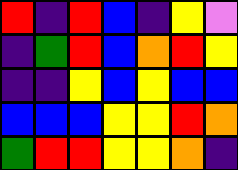[["red", "indigo", "red", "blue", "indigo", "yellow", "violet"], ["indigo", "green", "red", "blue", "orange", "red", "yellow"], ["indigo", "indigo", "yellow", "blue", "yellow", "blue", "blue"], ["blue", "blue", "blue", "yellow", "yellow", "red", "orange"], ["green", "red", "red", "yellow", "yellow", "orange", "indigo"]]